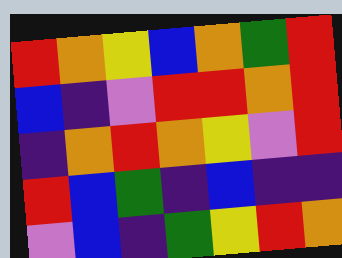[["red", "orange", "yellow", "blue", "orange", "green", "red"], ["blue", "indigo", "violet", "red", "red", "orange", "red"], ["indigo", "orange", "red", "orange", "yellow", "violet", "red"], ["red", "blue", "green", "indigo", "blue", "indigo", "indigo"], ["violet", "blue", "indigo", "green", "yellow", "red", "orange"]]